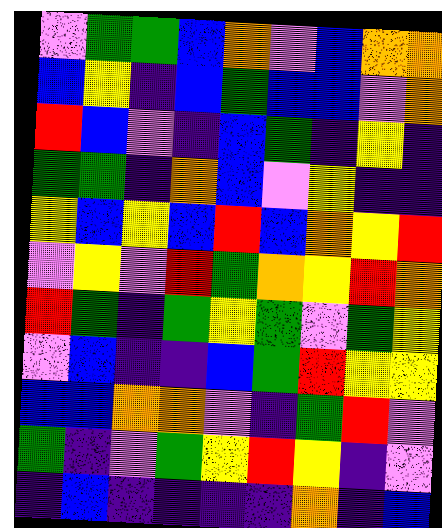[["violet", "green", "green", "blue", "orange", "violet", "blue", "orange", "orange"], ["blue", "yellow", "indigo", "blue", "green", "blue", "blue", "violet", "orange"], ["red", "blue", "violet", "indigo", "blue", "green", "indigo", "yellow", "indigo"], ["green", "green", "indigo", "orange", "blue", "violet", "yellow", "indigo", "indigo"], ["yellow", "blue", "yellow", "blue", "red", "blue", "orange", "yellow", "red"], ["violet", "yellow", "violet", "red", "green", "orange", "yellow", "red", "orange"], ["red", "green", "indigo", "green", "yellow", "green", "violet", "green", "yellow"], ["violet", "blue", "indigo", "indigo", "blue", "green", "red", "yellow", "yellow"], ["blue", "blue", "orange", "orange", "violet", "indigo", "green", "red", "violet"], ["green", "indigo", "violet", "green", "yellow", "red", "yellow", "indigo", "violet"], ["indigo", "blue", "indigo", "indigo", "indigo", "indigo", "orange", "indigo", "blue"]]